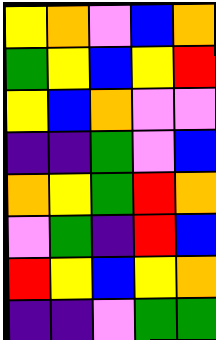[["yellow", "orange", "violet", "blue", "orange"], ["green", "yellow", "blue", "yellow", "red"], ["yellow", "blue", "orange", "violet", "violet"], ["indigo", "indigo", "green", "violet", "blue"], ["orange", "yellow", "green", "red", "orange"], ["violet", "green", "indigo", "red", "blue"], ["red", "yellow", "blue", "yellow", "orange"], ["indigo", "indigo", "violet", "green", "green"]]